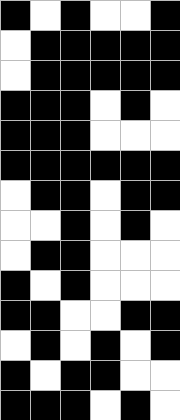[["black", "white", "black", "white", "white", "black"], ["white", "black", "black", "black", "black", "black"], ["white", "black", "black", "black", "black", "black"], ["black", "black", "black", "white", "black", "white"], ["black", "black", "black", "white", "white", "white"], ["black", "black", "black", "black", "black", "black"], ["white", "black", "black", "white", "black", "black"], ["white", "white", "black", "white", "black", "white"], ["white", "black", "black", "white", "white", "white"], ["black", "white", "black", "white", "white", "white"], ["black", "black", "white", "white", "black", "black"], ["white", "black", "white", "black", "white", "black"], ["black", "white", "black", "black", "white", "white"], ["black", "black", "black", "white", "black", "white"]]